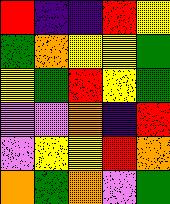[["red", "indigo", "indigo", "red", "yellow"], ["green", "orange", "yellow", "yellow", "green"], ["yellow", "green", "red", "yellow", "green"], ["violet", "violet", "orange", "indigo", "red"], ["violet", "yellow", "yellow", "red", "orange"], ["orange", "green", "orange", "violet", "green"]]